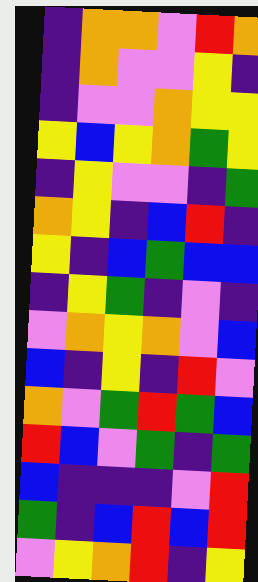[["indigo", "orange", "orange", "violet", "red", "orange"], ["indigo", "orange", "violet", "violet", "yellow", "indigo"], ["indigo", "violet", "violet", "orange", "yellow", "yellow"], ["yellow", "blue", "yellow", "orange", "green", "yellow"], ["indigo", "yellow", "violet", "violet", "indigo", "green"], ["orange", "yellow", "indigo", "blue", "red", "indigo"], ["yellow", "indigo", "blue", "green", "blue", "blue"], ["indigo", "yellow", "green", "indigo", "violet", "indigo"], ["violet", "orange", "yellow", "orange", "violet", "blue"], ["blue", "indigo", "yellow", "indigo", "red", "violet"], ["orange", "violet", "green", "red", "green", "blue"], ["red", "blue", "violet", "green", "indigo", "green"], ["blue", "indigo", "indigo", "indigo", "violet", "red"], ["green", "indigo", "blue", "red", "blue", "red"], ["violet", "yellow", "orange", "red", "indigo", "yellow"]]